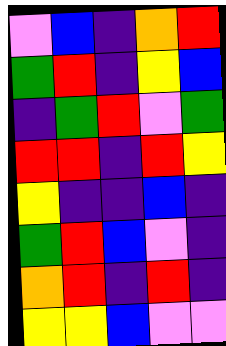[["violet", "blue", "indigo", "orange", "red"], ["green", "red", "indigo", "yellow", "blue"], ["indigo", "green", "red", "violet", "green"], ["red", "red", "indigo", "red", "yellow"], ["yellow", "indigo", "indigo", "blue", "indigo"], ["green", "red", "blue", "violet", "indigo"], ["orange", "red", "indigo", "red", "indigo"], ["yellow", "yellow", "blue", "violet", "violet"]]